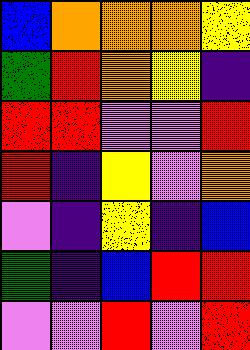[["blue", "orange", "orange", "orange", "yellow"], ["green", "red", "orange", "yellow", "indigo"], ["red", "red", "violet", "violet", "red"], ["red", "indigo", "yellow", "violet", "orange"], ["violet", "indigo", "yellow", "indigo", "blue"], ["green", "indigo", "blue", "red", "red"], ["violet", "violet", "red", "violet", "red"]]